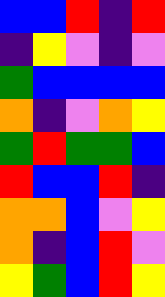[["blue", "blue", "red", "indigo", "red"], ["indigo", "yellow", "violet", "indigo", "violet"], ["green", "blue", "blue", "blue", "blue"], ["orange", "indigo", "violet", "orange", "yellow"], ["green", "red", "green", "green", "blue"], ["red", "blue", "blue", "red", "indigo"], ["orange", "orange", "blue", "violet", "yellow"], ["orange", "indigo", "blue", "red", "violet"], ["yellow", "green", "blue", "red", "yellow"]]